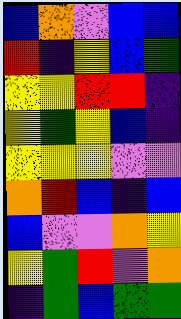[["blue", "orange", "violet", "blue", "blue"], ["red", "indigo", "yellow", "blue", "green"], ["yellow", "yellow", "red", "red", "indigo"], ["yellow", "green", "yellow", "blue", "indigo"], ["yellow", "yellow", "yellow", "violet", "violet"], ["orange", "red", "blue", "indigo", "blue"], ["blue", "violet", "violet", "orange", "yellow"], ["yellow", "green", "red", "violet", "orange"], ["indigo", "green", "blue", "green", "green"]]